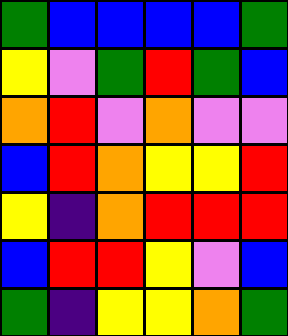[["green", "blue", "blue", "blue", "blue", "green"], ["yellow", "violet", "green", "red", "green", "blue"], ["orange", "red", "violet", "orange", "violet", "violet"], ["blue", "red", "orange", "yellow", "yellow", "red"], ["yellow", "indigo", "orange", "red", "red", "red"], ["blue", "red", "red", "yellow", "violet", "blue"], ["green", "indigo", "yellow", "yellow", "orange", "green"]]